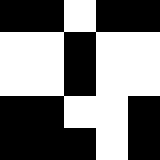[["black", "black", "white", "black", "black"], ["white", "white", "black", "white", "white"], ["white", "white", "black", "white", "white"], ["black", "black", "white", "white", "black"], ["black", "black", "black", "white", "black"]]